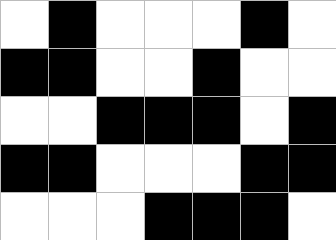[["white", "black", "white", "white", "white", "black", "white"], ["black", "black", "white", "white", "black", "white", "white"], ["white", "white", "black", "black", "black", "white", "black"], ["black", "black", "white", "white", "white", "black", "black"], ["white", "white", "white", "black", "black", "black", "white"]]